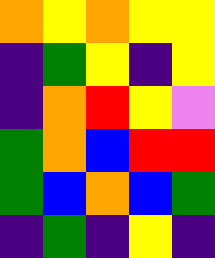[["orange", "yellow", "orange", "yellow", "yellow"], ["indigo", "green", "yellow", "indigo", "yellow"], ["indigo", "orange", "red", "yellow", "violet"], ["green", "orange", "blue", "red", "red"], ["green", "blue", "orange", "blue", "green"], ["indigo", "green", "indigo", "yellow", "indigo"]]